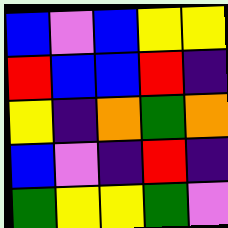[["blue", "violet", "blue", "yellow", "yellow"], ["red", "blue", "blue", "red", "indigo"], ["yellow", "indigo", "orange", "green", "orange"], ["blue", "violet", "indigo", "red", "indigo"], ["green", "yellow", "yellow", "green", "violet"]]